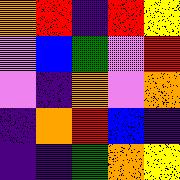[["orange", "red", "indigo", "red", "yellow"], ["violet", "blue", "green", "violet", "red"], ["violet", "indigo", "orange", "violet", "orange"], ["indigo", "orange", "red", "blue", "indigo"], ["indigo", "indigo", "green", "orange", "yellow"]]